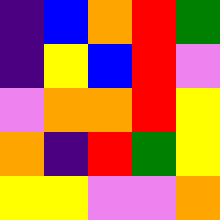[["indigo", "blue", "orange", "red", "green"], ["indigo", "yellow", "blue", "red", "violet"], ["violet", "orange", "orange", "red", "yellow"], ["orange", "indigo", "red", "green", "yellow"], ["yellow", "yellow", "violet", "violet", "orange"]]